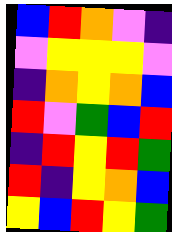[["blue", "red", "orange", "violet", "indigo"], ["violet", "yellow", "yellow", "yellow", "violet"], ["indigo", "orange", "yellow", "orange", "blue"], ["red", "violet", "green", "blue", "red"], ["indigo", "red", "yellow", "red", "green"], ["red", "indigo", "yellow", "orange", "blue"], ["yellow", "blue", "red", "yellow", "green"]]